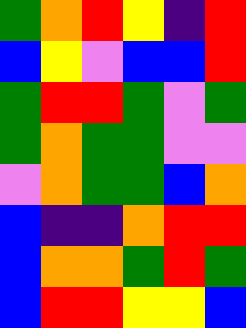[["green", "orange", "red", "yellow", "indigo", "red"], ["blue", "yellow", "violet", "blue", "blue", "red"], ["green", "red", "red", "green", "violet", "green"], ["green", "orange", "green", "green", "violet", "violet"], ["violet", "orange", "green", "green", "blue", "orange"], ["blue", "indigo", "indigo", "orange", "red", "red"], ["blue", "orange", "orange", "green", "red", "green"], ["blue", "red", "red", "yellow", "yellow", "blue"]]